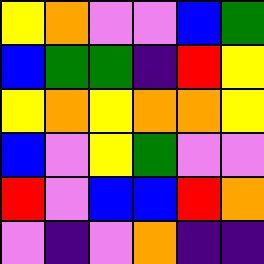[["yellow", "orange", "violet", "violet", "blue", "green"], ["blue", "green", "green", "indigo", "red", "yellow"], ["yellow", "orange", "yellow", "orange", "orange", "yellow"], ["blue", "violet", "yellow", "green", "violet", "violet"], ["red", "violet", "blue", "blue", "red", "orange"], ["violet", "indigo", "violet", "orange", "indigo", "indigo"]]